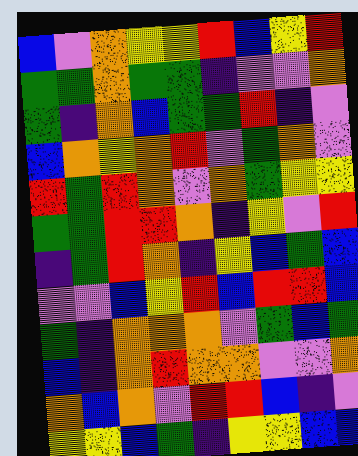[["blue", "violet", "orange", "yellow", "yellow", "red", "blue", "yellow", "red"], ["green", "green", "orange", "green", "green", "indigo", "violet", "violet", "orange"], ["green", "indigo", "orange", "blue", "green", "green", "red", "indigo", "violet"], ["blue", "orange", "yellow", "orange", "red", "violet", "green", "orange", "violet"], ["red", "green", "red", "orange", "violet", "orange", "green", "yellow", "yellow"], ["green", "green", "red", "red", "orange", "indigo", "yellow", "violet", "red"], ["indigo", "green", "red", "orange", "indigo", "yellow", "blue", "green", "blue"], ["violet", "violet", "blue", "yellow", "red", "blue", "red", "red", "blue"], ["green", "indigo", "orange", "orange", "orange", "violet", "green", "blue", "green"], ["blue", "indigo", "orange", "red", "orange", "orange", "violet", "violet", "orange"], ["orange", "blue", "orange", "violet", "red", "red", "blue", "indigo", "violet"], ["yellow", "yellow", "blue", "green", "indigo", "yellow", "yellow", "blue", "blue"]]